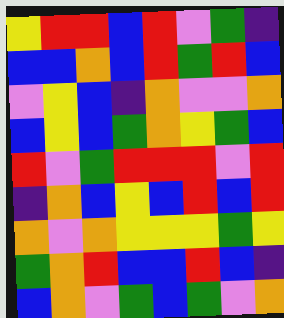[["yellow", "red", "red", "blue", "red", "violet", "green", "indigo"], ["blue", "blue", "orange", "blue", "red", "green", "red", "blue"], ["violet", "yellow", "blue", "indigo", "orange", "violet", "violet", "orange"], ["blue", "yellow", "blue", "green", "orange", "yellow", "green", "blue"], ["red", "violet", "green", "red", "red", "red", "violet", "red"], ["indigo", "orange", "blue", "yellow", "blue", "red", "blue", "red"], ["orange", "violet", "orange", "yellow", "yellow", "yellow", "green", "yellow"], ["green", "orange", "red", "blue", "blue", "red", "blue", "indigo"], ["blue", "orange", "violet", "green", "blue", "green", "violet", "orange"]]